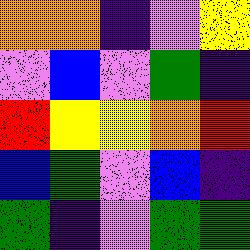[["orange", "orange", "indigo", "violet", "yellow"], ["violet", "blue", "violet", "green", "indigo"], ["red", "yellow", "yellow", "orange", "red"], ["blue", "green", "violet", "blue", "indigo"], ["green", "indigo", "violet", "green", "green"]]